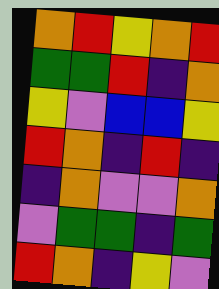[["orange", "red", "yellow", "orange", "red"], ["green", "green", "red", "indigo", "orange"], ["yellow", "violet", "blue", "blue", "yellow"], ["red", "orange", "indigo", "red", "indigo"], ["indigo", "orange", "violet", "violet", "orange"], ["violet", "green", "green", "indigo", "green"], ["red", "orange", "indigo", "yellow", "violet"]]